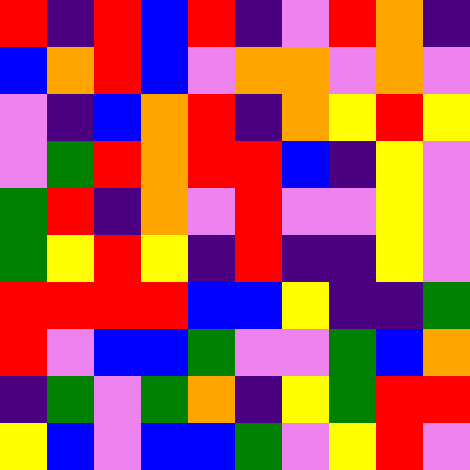[["red", "indigo", "red", "blue", "red", "indigo", "violet", "red", "orange", "indigo"], ["blue", "orange", "red", "blue", "violet", "orange", "orange", "violet", "orange", "violet"], ["violet", "indigo", "blue", "orange", "red", "indigo", "orange", "yellow", "red", "yellow"], ["violet", "green", "red", "orange", "red", "red", "blue", "indigo", "yellow", "violet"], ["green", "red", "indigo", "orange", "violet", "red", "violet", "violet", "yellow", "violet"], ["green", "yellow", "red", "yellow", "indigo", "red", "indigo", "indigo", "yellow", "violet"], ["red", "red", "red", "red", "blue", "blue", "yellow", "indigo", "indigo", "green"], ["red", "violet", "blue", "blue", "green", "violet", "violet", "green", "blue", "orange"], ["indigo", "green", "violet", "green", "orange", "indigo", "yellow", "green", "red", "red"], ["yellow", "blue", "violet", "blue", "blue", "green", "violet", "yellow", "red", "violet"]]